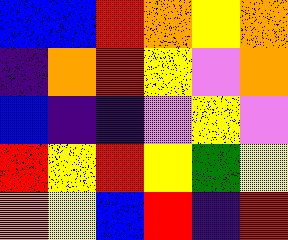[["blue", "blue", "red", "orange", "yellow", "orange"], ["indigo", "orange", "red", "yellow", "violet", "orange"], ["blue", "indigo", "indigo", "violet", "yellow", "violet"], ["red", "yellow", "red", "yellow", "green", "yellow"], ["orange", "yellow", "blue", "red", "indigo", "red"]]